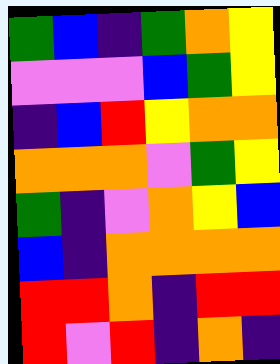[["green", "blue", "indigo", "green", "orange", "yellow"], ["violet", "violet", "violet", "blue", "green", "yellow"], ["indigo", "blue", "red", "yellow", "orange", "orange"], ["orange", "orange", "orange", "violet", "green", "yellow"], ["green", "indigo", "violet", "orange", "yellow", "blue"], ["blue", "indigo", "orange", "orange", "orange", "orange"], ["red", "red", "orange", "indigo", "red", "red"], ["red", "violet", "red", "indigo", "orange", "indigo"]]